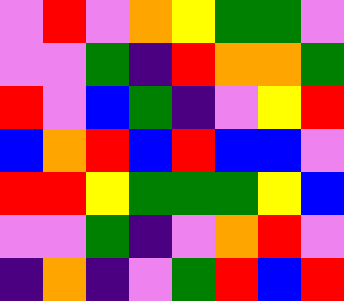[["violet", "red", "violet", "orange", "yellow", "green", "green", "violet"], ["violet", "violet", "green", "indigo", "red", "orange", "orange", "green"], ["red", "violet", "blue", "green", "indigo", "violet", "yellow", "red"], ["blue", "orange", "red", "blue", "red", "blue", "blue", "violet"], ["red", "red", "yellow", "green", "green", "green", "yellow", "blue"], ["violet", "violet", "green", "indigo", "violet", "orange", "red", "violet"], ["indigo", "orange", "indigo", "violet", "green", "red", "blue", "red"]]